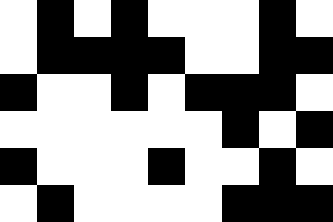[["white", "black", "white", "black", "white", "white", "white", "black", "white"], ["white", "black", "black", "black", "black", "white", "white", "black", "black"], ["black", "white", "white", "black", "white", "black", "black", "black", "white"], ["white", "white", "white", "white", "white", "white", "black", "white", "black"], ["black", "white", "white", "white", "black", "white", "white", "black", "white"], ["white", "black", "white", "white", "white", "white", "black", "black", "black"]]